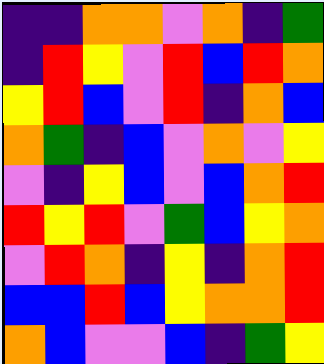[["indigo", "indigo", "orange", "orange", "violet", "orange", "indigo", "green"], ["indigo", "red", "yellow", "violet", "red", "blue", "red", "orange"], ["yellow", "red", "blue", "violet", "red", "indigo", "orange", "blue"], ["orange", "green", "indigo", "blue", "violet", "orange", "violet", "yellow"], ["violet", "indigo", "yellow", "blue", "violet", "blue", "orange", "red"], ["red", "yellow", "red", "violet", "green", "blue", "yellow", "orange"], ["violet", "red", "orange", "indigo", "yellow", "indigo", "orange", "red"], ["blue", "blue", "red", "blue", "yellow", "orange", "orange", "red"], ["orange", "blue", "violet", "violet", "blue", "indigo", "green", "yellow"]]